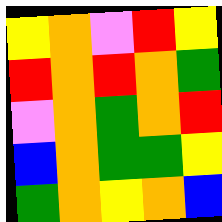[["yellow", "orange", "violet", "red", "yellow"], ["red", "orange", "red", "orange", "green"], ["violet", "orange", "green", "orange", "red"], ["blue", "orange", "green", "green", "yellow"], ["green", "orange", "yellow", "orange", "blue"]]